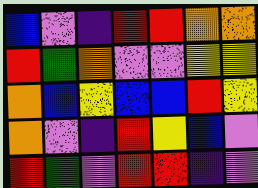[["blue", "violet", "indigo", "red", "red", "orange", "orange"], ["red", "green", "orange", "violet", "violet", "yellow", "yellow"], ["orange", "blue", "yellow", "blue", "blue", "red", "yellow"], ["orange", "violet", "indigo", "red", "yellow", "blue", "violet"], ["red", "green", "violet", "red", "red", "indigo", "violet"]]